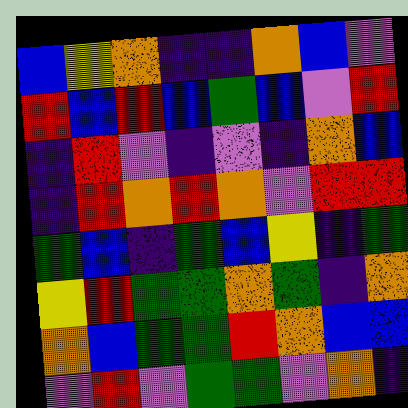[["blue", "yellow", "orange", "indigo", "indigo", "orange", "blue", "violet"], ["red", "blue", "red", "blue", "green", "blue", "violet", "red"], ["indigo", "red", "violet", "indigo", "violet", "indigo", "orange", "blue"], ["indigo", "red", "orange", "red", "orange", "violet", "red", "red"], ["green", "blue", "indigo", "green", "blue", "yellow", "indigo", "green"], ["yellow", "red", "green", "green", "orange", "green", "indigo", "orange"], ["orange", "blue", "green", "green", "red", "orange", "blue", "blue"], ["violet", "red", "violet", "green", "green", "violet", "orange", "indigo"]]